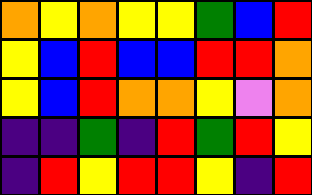[["orange", "yellow", "orange", "yellow", "yellow", "green", "blue", "red"], ["yellow", "blue", "red", "blue", "blue", "red", "red", "orange"], ["yellow", "blue", "red", "orange", "orange", "yellow", "violet", "orange"], ["indigo", "indigo", "green", "indigo", "red", "green", "red", "yellow"], ["indigo", "red", "yellow", "red", "red", "yellow", "indigo", "red"]]